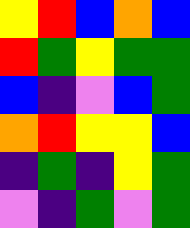[["yellow", "red", "blue", "orange", "blue"], ["red", "green", "yellow", "green", "green"], ["blue", "indigo", "violet", "blue", "green"], ["orange", "red", "yellow", "yellow", "blue"], ["indigo", "green", "indigo", "yellow", "green"], ["violet", "indigo", "green", "violet", "green"]]